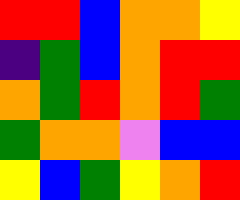[["red", "red", "blue", "orange", "orange", "yellow"], ["indigo", "green", "blue", "orange", "red", "red"], ["orange", "green", "red", "orange", "red", "green"], ["green", "orange", "orange", "violet", "blue", "blue"], ["yellow", "blue", "green", "yellow", "orange", "red"]]